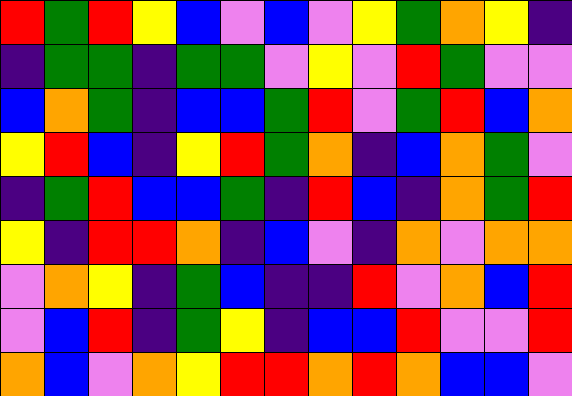[["red", "green", "red", "yellow", "blue", "violet", "blue", "violet", "yellow", "green", "orange", "yellow", "indigo"], ["indigo", "green", "green", "indigo", "green", "green", "violet", "yellow", "violet", "red", "green", "violet", "violet"], ["blue", "orange", "green", "indigo", "blue", "blue", "green", "red", "violet", "green", "red", "blue", "orange"], ["yellow", "red", "blue", "indigo", "yellow", "red", "green", "orange", "indigo", "blue", "orange", "green", "violet"], ["indigo", "green", "red", "blue", "blue", "green", "indigo", "red", "blue", "indigo", "orange", "green", "red"], ["yellow", "indigo", "red", "red", "orange", "indigo", "blue", "violet", "indigo", "orange", "violet", "orange", "orange"], ["violet", "orange", "yellow", "indigo", "green", "blue", "indigo", "indigo", "red", "violet", "orange", "blue", "red"], ["violet", "blue", "red", "indigo", "green", "yellow", "indigo", "blue", "blue", "red", "violet", "violet", "red"], ["orange", "blue", "violet", "orange", "yellow", "red", "red", "orange", "red", "orange", "blue", "blue", "violet"]]